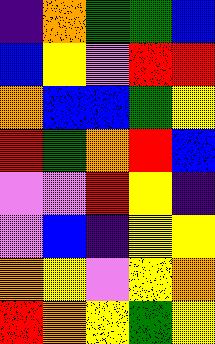[["indigo", "orange", "green", "green", "blue"], ["blue", "yellow", "violet", "red", "red"], ["orange", "blue", "blue", "green", "yellow"], ["red", "green", "orange", "red", "blue"], ["violet", "violet", "red", "yellow", "indigo"], ["violet", "blue", "indigo", "yellow", "yellow"], ["orange", "yellow", "violet", "yellow", "orange"], ["red", "orange", "yellow", "green", "yellow"]]